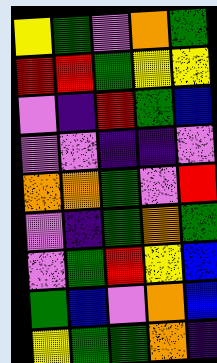[["yellow", "green", "violet", "orange", "green"], ["red", "red", "green", "yellow", "yellow"], ["violet", "indigo", "red", "green", "blue"], ["violet", "violet", "indigo", "indigo", "violet"], ["orange", "orange", "green", "violet", "red"], ["violet", "indigo", "green", "orange", "green"], ["violet", "green", "red", "yellow", "blue"], ["green", "blue", "violet", "orange", "blue"], ["yellow", "green", "green", "orange", "indigo"]]